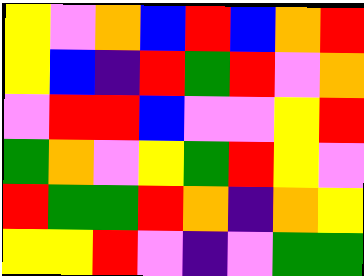[["yellow", "violet", "orange", "blue", "red", "blue", "orange", "red"], ["yellow", "blue", "indigo", "red", "green", "red", "violet", "orange"], ["violet", "red", "red", "blue", "violet", "violet", "yellow", "red"], ["green", "orange", "violet", "yellow", "green", "red", "yellow", "violet"], ["red", "green", "green", "red", "orange", "indigo", "orange", "yellow"], ["yellow", "yellow", "red", "violet", "indigo", "violet", "green", "green"]]